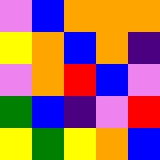[["violet", "blue", "orange", "orange", "orange"], ["yellow", "orange", "blue", "orange", "indigo"], ["violet", "orange", "red", "blue", "violet"], ["green", "blue", "indigo", "violet", "red"], ["yellow", "green", "yellow", "orange", "blue"]]